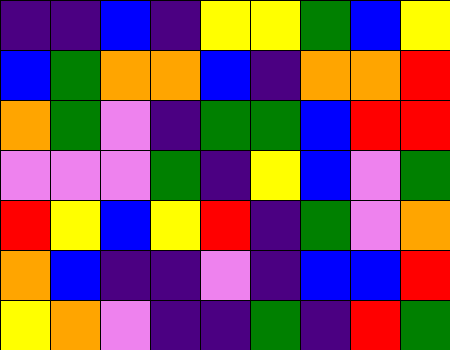[["indigo", "indigo", "blue", "indigo", "yellow", "yellow", "green", "blue", "yellow"], ["blue", "green", "orange", "orange", "blue", "indigo", "orange", "orange", "red"], ["orange", "green", "violet", "indigo", "green", "green", "blue", "red", "red"], ["violet", "violet", "violet", "green", "indigo", "yellow", "blue", "violet", "green"], ["red", "yellow", "blue", "yellow", "red", "indigo", "green", "violet", "orange"], ["orange", "blue", "indigo", "indigo", "violet", "indigo", "blue", "blue", "red"], ["yellow", "orange", "violet", "indigo", "indigo", "green", "indigo", "red", "green"]]